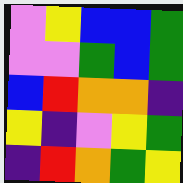[["violet", "yellow", "blue", "blue", "green"], ["violet", "violet", "green", "blue", "green"], ["blue", "red", "orange", "orange", "indigo"], ["yellow", "indigo", "violet", "yellow", "green"], ["indigo", "red", "orange", "green", "yellow"]]